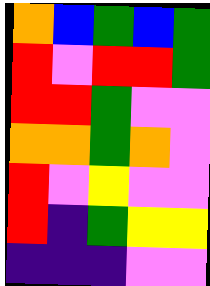[["orange", "blue", "green", "blue", "green"], ["red", "violet", "red", "red", "green"], ["red", "red", "green", "violet", "violet"], ["orange", "orange", "green", "orange", "violet"], ["red", "violet", "yellow", "violet", "violet"], ["red", "indigo", "green", "yellow", "yellow"], ["indigo", "indigo", "indigo", "violet", "violet"]]